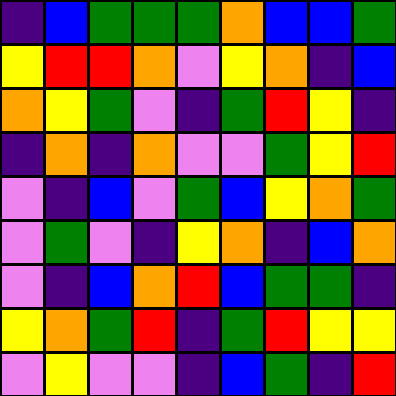[["indigo", "blue", "green", "green", "green", "orange", "blue", "blue", "green"], ["yellow", "red", "red", "orange", "violet", "yellow", "orange", "indigo", "blue"], ["orange", "yellow", "green", "violet", "indigo", "green", "red", "yellow", "indigo"], ["indigo", "orange", "indigo", "orange", "violet", "violet", "green", "yellow", "red"], ["violet", "indigo", "blue", "violet", "green", "blue", "yellow", "orange", "green"], ["violet", "green", "violet", "indigo", "yellow", "orange", "indigo", "blue", "orange"], ["violet", "indigo", "blue", "orange", "red", "blue", "green", "green", "indigo"], ["yellow", "orange", "green", "red", "indigo", "green", "red", "yellow", "yellow"], ["violet", "yellow", "violet", "violet", "indigo", "blue", "green", "indigo", "red"]]